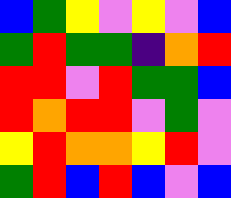[["blue", "green", "yellow", "violet", "yellow", "violet", "blue"], ["green", "red", "green", "green", "indigo", "orange", "red"], ["red", "red", "violet", "red", "green", "green", "blue"], ["red", "orange", "red", "red", "violet", "green", "violet"], ["yellow", "red", "orange", "orange", "yellow", "red", "violet"], ["green", "red", "blue", "red", "blue", "violet", "blue"]]